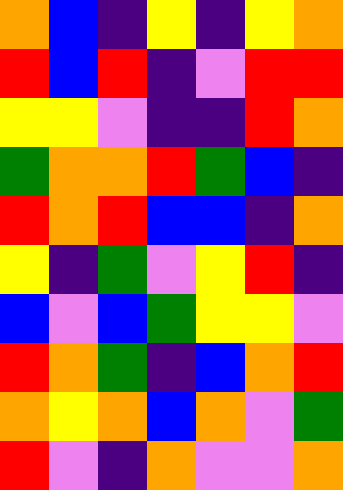[["orange", "blue", "indigo", "yellow", "indigo", "yellow", "orange"], ["red", "blue", "red", "indigo", "violet", "red", "red"], ["yellow", "yellow", "violet", "indigo", "indigo", "red", "orange"], ["green", "orange", "orange", "red", "green", "blue", "indigo"], ["red", "orange", "red", "blue", "blue", "indigo", "orange"], ["yellow", "indigo", "green", "violet", "yellow", "red", "indigo"], ["blue", "violet", "blue", "green", "yellow", "yellow", "violet"], ["red", "orange", "green", "indigo", "blue", "orange", "red"], ["orange", "yellow", "orange", "blue", "orange", "violet", "green"], ["red", "violet", "indigo", "orange", "violet", "violet", "orange"]]